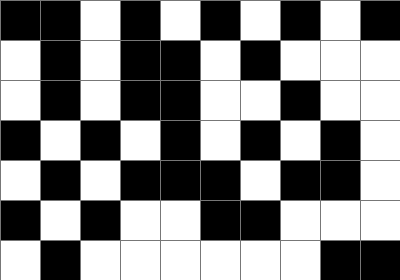[["black", "black", "white", "black", "white", "black", "white", "black", "white", "black"], ["white", "black", "white", "black", "black", "white", "black", "white", "white", "white"], ["white", "black", "white", "black", "black", "white", "white", "black", "white", "white"], ["black", "white", "black", "white", "black", "white", "black", "white", "black", "white"], ["white", "black", "white", "black", "black", "black", "white", "black", "black", "white"], ["black", "white", "black", "white", "white", "black", "black", "white", "white", "white"], ["white", "black", "white", "white", "white", "white", "white", "white", "black", "black"]]